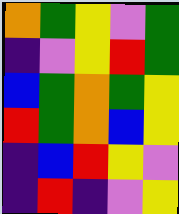[["orange", "green", "yellow", "violet", "green"], ["indigo", "violet", "yellow", "red", "green"], ["blue", "green", "orange", "green", "yellow"], ["red", "green", "orange", "blue", "yellow"], ["indigo", "blue", "red", "yellow", "violet"], ["indigo", "red", "indigo", "violet", "yellow"]]